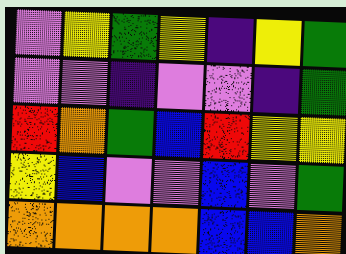[["violet", "yellow", "green", "yellow", "indigo", "yellow", "green"], ["violet", "violet", "indigo", "violet", "violet", "indigo", "green"], ["red", "orange", "green", "blue", "red", "yellow", "yellow"], ["yellow", "blue", "violet", "violet", "blue", "violet", "green"], ["orange", "orange", "orange", "orange", "blue", "blue", "orange"]]